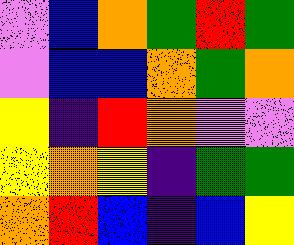[["violet", "blue", "orange", "green", "red", "green"], ["violet", "blue", "blue", "orange", "green", "orange"], ["yellow", "indigo", "red", "orange", "violet", "violet"], ["yellow", "orange", "yellow", "indigo", "green", "green"], ["orange", "red", "blue", "indigo", "blue", "yellow"]]